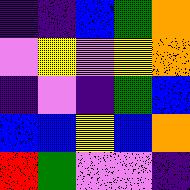[["indigo", "indigo", "blue", "green", "orange"], ["violet", "yellow", "violet", "yellow", "orange"], ["indigo", "violet", "indigo", "green", "blue"], ["blue", "blue", "yellow", "blue", "orange"], ["red", "green", "violet", "violet", "indigo"]]